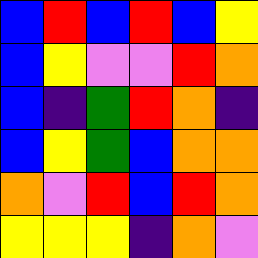[["blue", "red", "blue", "red", "blue", "yellow"], ["blue", "yellow", "violet", "violet", "red", "orange"], ["blue", "indigo", "green", "red", "orange", "indigo"], ["blue", "yellow", "green", "blue", "orange", "orange"], ["orange", "violet", "red", "blue", "red", "orange"], ["yellow", "yellow", "yellow", "indigo", "orange", "violet"]]